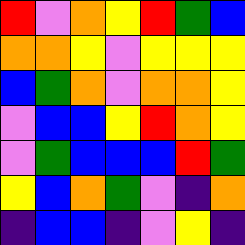[["red", "violet", "orange", "yellow", "red", "green", "blue"], ["orange", "orange", "yellow", "violet", "yellow", "yellow", "yellow"], ["blue", "green", "orange", "violet", "orange", "orange", "yellow"], ["violet", "blue", "blue", "yellow", "red", "orange", "yellow"], ["violet", "green", "blue", "blue", "blue", "red", "green"], ["yellow", "blue", "orange", "green", "violet", "indigo", "orange"], ["indigo", "blue", "blue", "indigo", "violet", "yellow", "indigo"]]